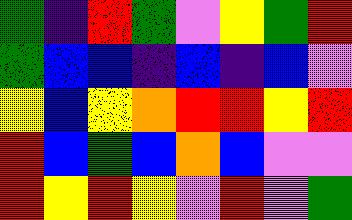[["green", "indigo", "red", "green", "violet", "yellow", "green", "red"], ["green", "blue", "blue", "indigo", "blue", "indigo", "blue", "violet"], ["yellow", "blue", "yellow", "orange", "red", "red", "yellow", "red"], ["red", "blue", "green", "blue", "orange", "blue", "violet", "violet"], ["red", "yellow", "red", "yellow", "violet", "red", "violet", "green"]]